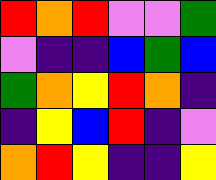[["red", "orange", "red", "violet", "violet", "green"], ["violet", "indigo", "indigo", "blue", "green", "blue"], ["green", "orange", "yellow", "red", "orange", "indigo"], ["indigo", "yellow", "blue", "red", "indigo", "violet"], ["orange", "red", "yellow", "indigo", "indigo", "yellow"]]